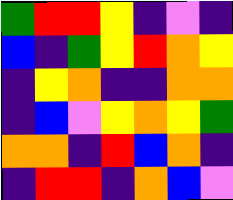[["green", "red", "red", "yellow", "indigo", "violet", "indigo"], ["blue", "indigo", "green", "yellow", "red", "orange", "yellow"], ["indigo", "yellow", "orange", "indigo", "indigo", "orange", "orange"], ["indigo", "blue", "violet", "yellow", "orange", "yellow", "green"], ["orange", "orange", "indigo", "red", "blue", "orange", "indigo"], ["indigo", "red", "red", "indigo", "orange", "blue", "violet"]]